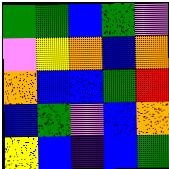[["green", "green", "blue", "green", "violet"], ["violet", "yellow", "orange", "blue", "orange"], ["orange", "blue", "blue", "green", "red"], ["blue", "green", "violet", "blue", "orange"], ["yellow", "blue", "indigo", "blue", "green"]]